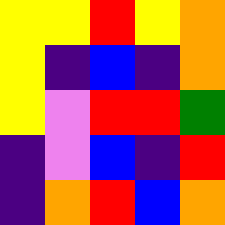[["yellow", "yellow", "red", "yellow", "orange"], ["yellow", "indigo", "blue", "indigo", "orange"], ["yellow", "violet", "red", "red", "green"], ["indigo", "violet", "blue", "indigo", "red"], ["indigo", "orange", "red", "blue", "orange"]]